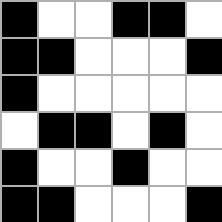[["black", "white", "white", "black", "black", "white"], ["black", "black", "white", "white", "white", "black"], ["black", "white", "white", "white", "white", "white"], ["white", "black", "black", "white", "black", "white"], ["black", "white", "white", "black", "white", "white"], ["black", "black", "white", "white", "white", "black"]]